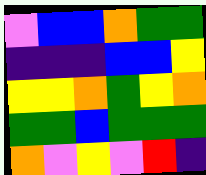[["violet", "blue", "blue", "orange", "green", "green"], ["indigo", "indigo", "indigo", "blue", "blue", "yellow"], ["yellow", "yellow", "orange", "green", "yellow", "orange"], ["green", "green", "blue", "green", "green", "green"], ["orange", "violet", "yellow", "violet", "red", "indigo"]]